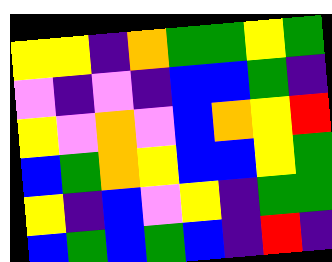[["yellow", "yellow", "indigo", "orange", "green", "green", "yellow", "green"], ["violet", "indigo", "violet", "indigo", "blue", "blue", "green", "indigo"], ["yellow", "violet", "orange", "violet", "blue", "orange", "yellow", "red"], ["blue", "green", "orange", "yellow", "blue", "blue", "yellow", "green"], ["yellow", "indigo", "blue", "violet", "yellow", "indigo", "green", "green"], ["blue", "green", "blue", "green", "blue", "indigo", "red", "indigo"]]